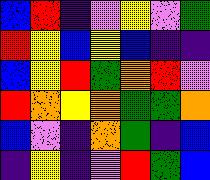[["blue", "red", "indigo", "violet", "yellow", "violet", "green"], ["red", "yellow", "blue", "yellow", "blue", "indigo", "indigo"], ["blue", "yellow", "red", "green", "orange", "red", "violet"], ["red", "orange", "yellow", "orange", "green", "green", "orange"], ["blue", "violet", "indigo", "orange", "green", "indigo", "blue"], ["indigo", "yellow", "indigo", "violet", "red", "green", "blue"]]